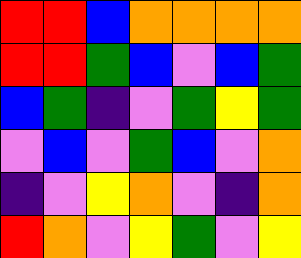[["red", "red", "blue", "orange", "orange", "orange", "orange"], ["red", "red", "green", "blue", "violet", "blue", "green"], ["blue", "green", "indigo", "violet", "green", "yellow", "green"], ["violet", "blue", "violet", "green", "blue", "violet", "orange"], ["indigo", "violet", "yellow", "orange", "violet", "indigo", "orange"], ["red", "orange", "violet", "yellow", "green", "violet", "yellow"]]